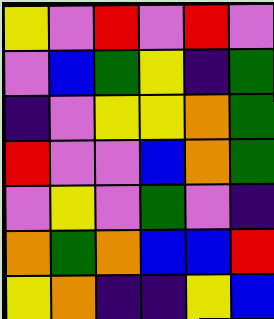[["yellow", "violet", "red", "violet", "red", "violet"], ["violet", "blue", "green", "yellow", "indigo", "green"], ["indigo", "violet", "yellow", "yellow", "orange", "green"], ["red", "violet", "violet", "blue", "orange", "green"], ["violet", "yellow", "violet", "green", "violet", "indigo"], ["orange", "green", "orange", "blue", "blue", "red"], ["yellow", "orange", "indigo", "indigo", "yellow", "blue"]]